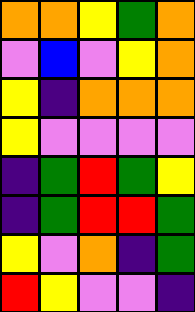[["orange", "orange", "yellow", "green", "orange"], ["violet", "blue", "violet", "yellow", "orange"], ["yellow", "indigo", "orange", "orange", "orange"], ["yellow", "violet", "violet", "violet", "violet"], ["indigo", "green", "red", "green", "yellow"], ["indigo", "green", "red", "red", "green"], ["yellow", "violet", "orange", "indigo", "green"], ["red", "yellow", "violet", "violet", "indigo"]]